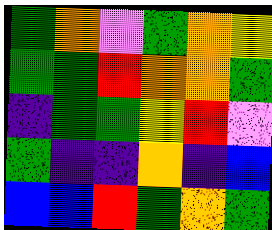[["green", "orange", "violet", "green", "orange", "yellow"], ["green", "green", "red", "orange", "orange", "green"], ["indigo", "green", "green", "yellow", "red", "violet"], ["green", "indigo", "indigo", "orange", "indigo", "blue"], ["blue", "blue", "red", "green", "orange", "green"]]